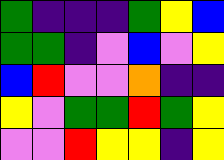[["green", "indigo", "indigo", "indigo", "green", "yellow", "blue"], ["green", "green", "indigo", "violet", "blue", "violet", "yellow"], ["blue", "red", "violet", "violet", "orange", "indigo", "indigo"], ["yellow", "violet", "green", "green", "red", "green", "yellow"], ["violet", "violet", "red", "yellow", "yellow", "indigo", "yellow"]]